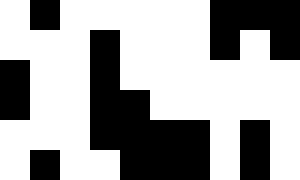[["white", "black", "white", "white", "white", "white", "white", "black", "black", "black"], ["white", "white", "white", "black", "white", "white", "white", "black", "white", "black"], ["black", "white", "white", "black", "white", "white", "white", "white", "white", "white"], ["black", "white", "white", "black", "black", "white", "white", "white", "white", "white"], ["white", "white", "white", "black", "black", "black", "black", "white", "black", "white"], ["white", "black", "white", "white", "black", "black", "black", "white", "black", "white"]]